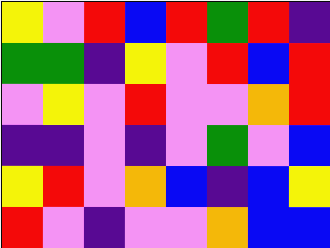[["yellow", "violet", "red", "blue", "red", "green", "red", "indigo"], ["green", "green", "indigo", "yellow", "violet", "red", "blue", "red"], ["violet", "yellow", "violet", "red", "violet", "violet", "orange", "red"], ["indigo", "indigo", "violet", "indigo", "violet", "green", "violet", "blue"], ["yellow", "red", "violet", "orange", "blue", "indigo", "blue", "yellow"], ["red", "violet", "indigo", "violet", "violet", "orange", "blue", "blue"]]